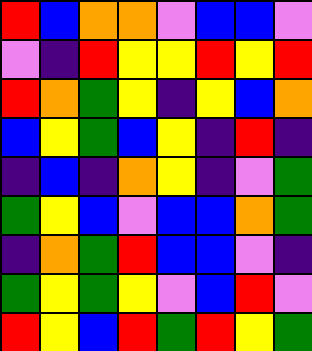[["red", "blue", "orange", "orange", "violet", "blue", "blue", "violet"], ["violet", "indigo", "red", "yellow", "yellow", "red", "yellow", "red"], ["red", "orange", "green", "yellow", "indigo", "yellow", "blue", "orange"], ["blue", "yellow", "green", "blue", "yellow", "indigo", "red", "indigo"], ["indigo", "blue", "indigo", "orange", "yellow", "indigo", "violet", "green"], ["green", "yellow", "blue", "violet", "blue", "blue", "orange", "green"], ["indigo", "orange", "green", "red", "blue", "blue", "violet", "indigo"], ["green", "yellow", "green", "yellow", "violet", "blue", "red", "violet"], ["red", "yellow", "blue", "red", "green", "red", "yellow", "green"]]